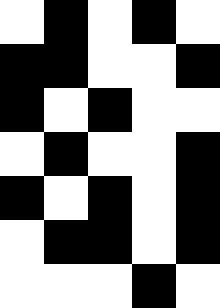[["white", "black", "white", "black", "white"], ["black", "black", "white", "white", "black"], ["black", "white", "black", "white", "white"], ["white", "black", "white", "white", "black"], ["black", "white", "black", "white", "black"], ["white", "black", "black", "white", "black"], ["white", "white", "white", "black", "white"]]